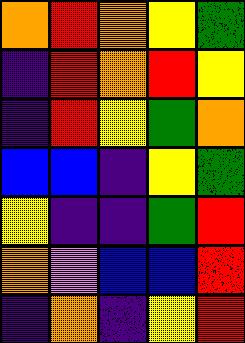[["orange", "red", "orange", "yellow", "green"], ["indigo", "red", "orange", "red", "yellow"], ["indigo", "red", "yellow", "green", "orange"], ["blue", "blue", "indigo", "yellow", "green"], ["yellow", "indigo", "indigo", "green", "red"], ["orange", "violet", "blue", "blue", "red"], ["indigo", "orange", "indigo", "yellow", "red"]]